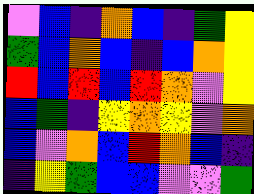[["violet", "blue", "indigo", "orange", "blue", "indigo", "green", "yellow"], ["green", "blue", "orange", "blue", "indigo", "blue", "orange", "yellow"], ["red", "blue", "red", "blue", "red", "orange", "violet", "yellow"], ["blue", "green", "indigo", "yellow", "orange", "yellow", "violet", "orange"], ["blue", "violet", "orange", "blue", "red", "orange", "blue", "indigo"], ["indigo", "yellow", "green", "blue", "blue", "violet", "violet", "green"]]